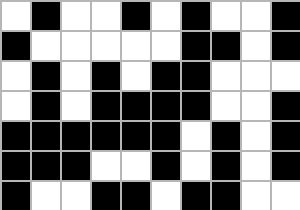[["white", "black", "white", "white", "black", "white", "black", "white", "white", "black"], ["black", "white", "white", "white", "white", "white", "black", "black", "white", "black"], ["white", "black", "white", "black", "white", "black", "black", "white", "white", "white"], ["white", "black", "white", "black", "black", "black", "black", "white", "white", "black"], ["black", "black", "black", "black", "black", "black", "white", "black", "white", "black"], ["black", "black", "black", "white", "white", "black", "white", "black", "white", "black"], ["black", "white", "white", "black", "black", "white", "black", "black", "white", "white"]]